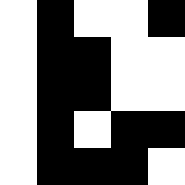[["white", "black", "white", "white", "black"], ["white", "black", "black", "white", "white"], ["white", "black", "black", "white", "white"], ["white", "black", "white", "black", "black"], ["white", "black", "black", "black", "white"]]